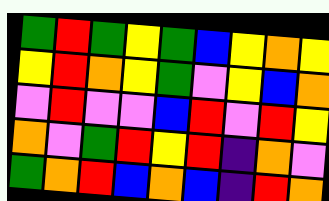[["green", "red", "green", "yellow", "green", "blue", "yellow", "orange", "yellow"], ["yellow", "red", "orange", "yellow", "green", "violet", "yellow", "blue", "orange"], ["violet", "red", "violet", "violet", "blue", "red", "violet", "red", "yellow"], ["orange", "violet", "green", "red", "yellow", "red", "indigo", "orange", "violet"], ["green", "orange", "red", "blue", "orange", "blue", "indigo", "red", "orange"]]